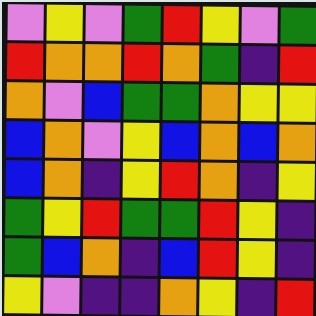[["violet", "yellow", "violet", "green", "red", "yellow", "violet", "green"], ["red", "orange", "orange", "red", "orange", "green", "indigo", "red"], ["orange", "violet", "blue", "green", "green", "orange", "yellow", "yellow"], ["blue", "orange", "violet", "yellow", "blue", "orange", "blue", "orange"], ["blue", "orange", "indigo", "yellow", "red", "orange", "indigo", "yellow"], ["green", "yellow", "red", "green", "green", "red", "yellow", "indigo"], ["green", "blue", "orange", "indigo", "blue", "red", "yellow", "indigo"], ["yellow", "violet", "indigo", "indigo", "orange", "yellow", "indigo", "red"]]